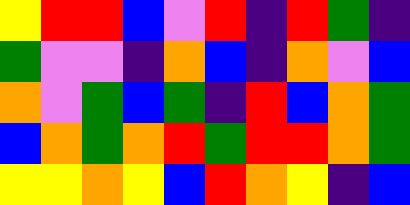[["yellow", "red", "red", "blue", "violet", "red", "indigo", "red", "green", "indigo"], ["green", "violet", "violet", "indigo", "orange", "blue", "indigo", "orange", "violet", "blue"], ["orange", "violet", "green", "blue", "green", "indigo", "red", "blue", "orange", "green"], ["blue", "orange", "green", "orange", "red", "green", "red", "red", "orange", "green"], ["yellow", "yellow", "orange", "yellow", "blue", "red", "orange", "yellow", "indigo", "blue"]]